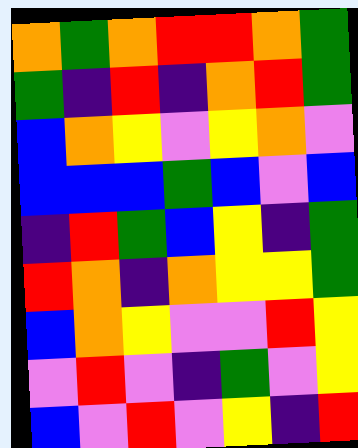[["orange", "green", "orange", "red", "red", "orange", "green"], ["green", "indigo", "red", "indigo", "orange", "red", "green"], ["blue", "orange", "yellow", "violet", "yellow", "orange", "violet"], ["blue", "blue", "blue", "green", "blue", "violet", "blue"], ["indigo", "red", "green", "blue", "yellow", "indigo", "green"], ["red", "orange", "indigo", "orange", "yellow", "yellow", "green"], ["blue", "orange", "yellow", "violet", "violet", "red", "yellow"], ["violet", "red", "violet", "indigo", "green", "violet", "yellow"], ["blue", "violet", "red", "violet", "yellow", "indigo", "red"]]